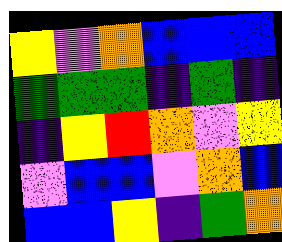[["yellow", "violet", "orange", "blue", "blue", "blue"], ["green", "green", "green", "indigo", "green", "indigo"], ["indigo", "yellow", "red", "orange", "violet", "yellow"], ["violet", "blue", "blue", "violet", "orange", "blue"], ["blue", "blue", "yellow", "indigo", "green", "orange"]]